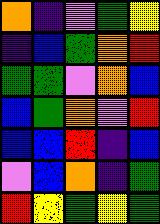[["orange", "indigo", "violet", "green", "yellow"], ["indigo", "blue", "green", "orange", "red"], ["green", "green", "violet", "orange", "blue"], ["blue", "green", "orange", "violet", "red"], ["blue", "blue", "red", "indigo", "blue"], ["violet", "blue", "orange", "indigo", "green"], ["red", "yellow", "green", "yellow", "green"]]